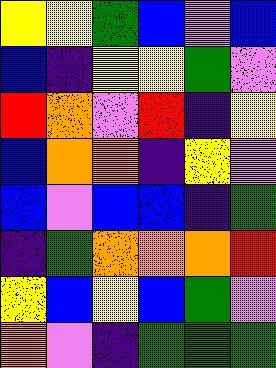[["yellow", "yellow", "green", "blue", "violet", "blue"], ["blue", "indigo", "yellow", "yellow", "green", "violet"], ["red", "orange", "violet", "red", "indigo", "yellow"], ["blue", "orange", "orange", "indigo", "yellow", "violet"], ["blue", "violet", "blue", "blue", "indigo", "green"], ["indigo", "green", "orange", "orange", "orange", "red"], ["yellow", "blue", "yellow", "blue", "green", "violet"], ["orange", "violet", "indigo", "green", "green", "green"]]